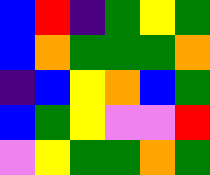[["blue", "red", "indigo", "green", "yellow", "green"], ["blue", "orange", "green", "green", "green", "orange"], ["indigo", "blue", "yellow", "orange", "blue", "green"], ["blue", "green", "yellow", "violet", "violet", "red"], ["violet", "yellow", "green", "green", "orange", "green"]]